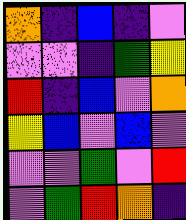[["orange", "indigo", "blue", "indigo", "violet"], ["violet", "violet", "indigo", "green", "yellow"], ["red", "indigo", "blue", "violet", "orange"], ["yellow", "blue", "violet", "blue", "violet"], ["violet", "violet", "green", "violet", "red"], ["violet", "green", "red", "orange", "indigo"]]